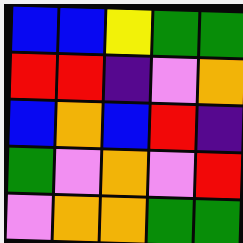[["blue", "blue", "yellow", "green", "green"], ["red", "red", "indigo", "violet", "orange"], ["blue", "orange", "blue", "red", "indigo"], ["green", "violet", "orange", "violet", "red"], ["violet", "orange", "orange", "green", "green"]]